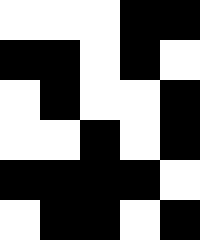[["white", "white", "white", "black", "black"], ["black", "black", "white", "black", "white"], ["white", "black", "white", "white", "black"], ["white", "white", "black", "white", "black"], ["black", "black", "black", "black", "white"], ["white", "black", "black", "white", "black"]]